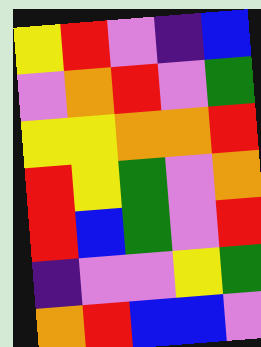[["yellow", "red", "violet", "indigo", "blue"], ["violet", "orange", "red", "violet", "green"], ["yellow", "yellow", "orange", "orange", "red"], ["red", "yellow", "green", "violet", "orange"], ["red", "blue", "green", "violet", "red"], ["indigo", "violet", "violet", "yellow", "green"], ["orange", "red", "blue", "blue", "violet"]]